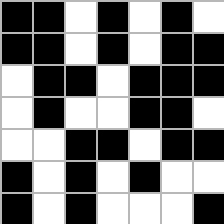[["black", "black", "white", "black", "white", "black", "white"], ["black", "black", "white", "black", "white", "black", "black"], ["white", "black", "black", "white", "black", "black", "black"], ["white", "black", "white", "white", "black", "black", "white"], ["white", "white", "black", "black", "white", "black", "black"], ["black", "white", "black", "white", "black", "white", "white"], ["black", "white", "black", "white", "white", "white", "black"]]